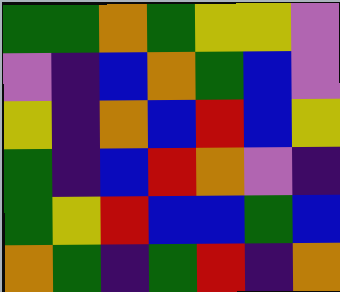[["green", "green", "orange", "green", "yellow", "yellow", "violet"], ["violet", "indigo", "blue", "orange", "green", "blue", "violet"], ["yellow", "indigo", "orange", "blue", "red", "blue", "yellow"], ["green", "indigo", "blue", "red", "orange", "violet", "indigo"], ["green", "yellow", "red", "blue", "blue", "green", "blue"], ["orange", "green", "indigo", "green", "red", "indigo", "orange"]]